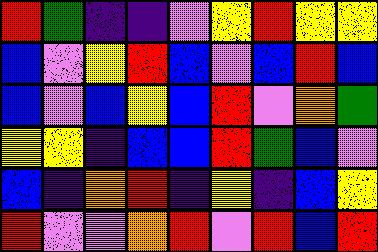[["red", "green", "indigo", "indigo", "violet", "yellow", "red", "yellow", "yellow"], ["blue", "violet", "yellow", "red", "blue", "violet", "blue", "red", "blue"], ["blue", "violet", "blue", "yellow", "blue", "red", "violet", "orange", "green"], ["yellow", "yellow", "indigo", "blue", "blue", "red", "green", "blue", "violet"], ["blue", "indigo", "orange", "red", "indigo", "yellow", "indigo", "blue", "yellow"], ["red", "violet", "violet", "orange", "red", "violet", "red", "blue", "red"]]